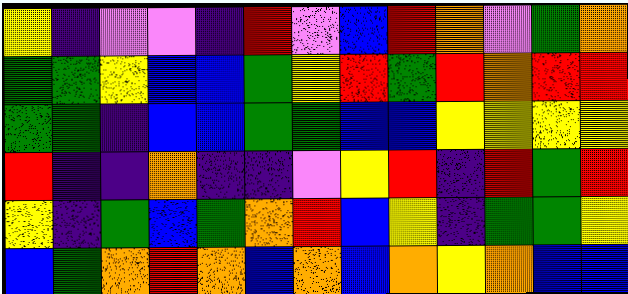[["yellow", "indigo", "violet", "violet", "indigo", "red", "violet", "blue", "red", "orange", "violet", "green", "orange"], ["green", "green", "yellow", "blue", "blue", "green", "yellow", "red", "green", "red", "orange", "red", "red"], ["green", "green", "indigo", "blue", "blue", "green", "green", "blue", "blue", "yellow", "yellow", "yellow", "yellow"], ["red", "indigo", "indigo", "orange", "indigo", "indigo", "violet", "yellow", "red", "indigo", "red", "green", "red"], ["yellow", "indigo", "green", "blue", "green", "orange", "red", "blue", "yellow", "indigo", "green", "green", "yellow"], ["blue", "green", "orange", "red", "orange", "blue", "orange", "blue", "orange", "yellow", "orange", "blue", "blue"]]